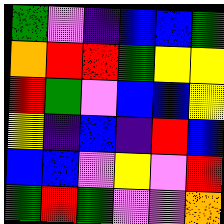[["green", "violet", "indigo", "blue", "blue", "green"], ["orange", "red", "red", "green", "yellow", "yellow"], ["red", "green", "violet", "blue", "blue", "yellow"], ["yellow", "indigo", "blue", "indigo", "red", "blue"], ["blue", "blue", "violet", "yellow", "violet", "red"], ["green", "red", "green", "violet", "violet", "orange"]]